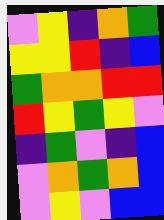[["violet", "yellow", "indigo", "orange", "green"], ["yellow", "yellow", "red", "indigo", "blue"], ["green", "orange", "orange", "red", "red"], ["red", "yellow", "green", "yellow", "violet"], ["indigo", "green", "violet", "indigo", "blue"], ["violet", "orange", "green", "orange", "blue"], ["violet", "yellow", "violet", "blue", "blue"]]